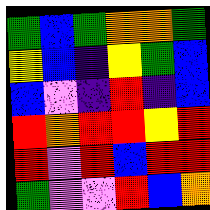[["green", "blue", "green", "orange", "orange", "green"], ["yellow", "blue", "indigo", "yellow", "green", "blue"], ["blue", "violet", "indigo", "red", "indigo", "blue"], ["red", "orange", "red", "red", "yellow", "red"], ["red", "violet", "red", "blue", "red", "red"], ["green", "violet", "violet", "red", "blue", "orange"]]